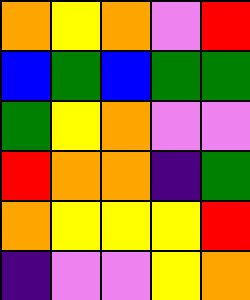[["orange", "yellow", "orange", "violet", "red"], ["blue", "green", "blue", "green", "green"], ["green", "yellow", "orange", "violet", "violet"], ["red", "orange", "orange", "indigo", "green"], ["orange", "yellow", "yellow", "yellow", "red"], ["indigo", "violet", "violet", "yellow", "orange"]]